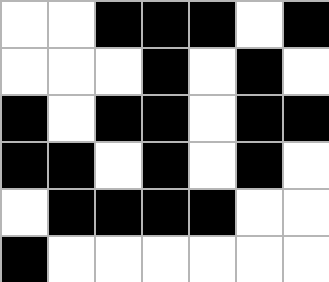[["white", "white", "black", "black", "black", "white", "black"], ["white", "white", "white", "black", "white", "black", "white"], ["black", "white", "black", "black", "white", "black", "black"], ["black", "black", "white", "black", "white", "black", "white"], ["white", "black", "black", "black", "black", "white", "white"], ["black", "white", "white", "white", "white", "white", "white"]]